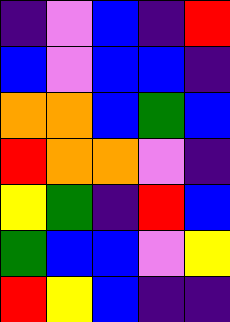[["indigo", "violet", "blue", "indigo", "red"], ["blue", "violet", "blue", "blue", "indigo"], ["orange", "orange", "blue", "green", "blue"], ["red", "orange", "orange", "violet", "indigo"], ["yellow", "green", "indigo", "red", "blue"], ["green", "blue", "blue", "violet", "yellow"], ["red", "yellow", "blue", "indigo", "indigo"]]